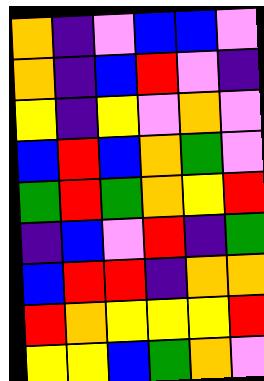[["orange", "indigo", "violet", "blue", "blue", "violet"], ["orange", "indigo", "blue", "red", "violet", "indigo"], ["yellow", "indigo", "yellow", "violet", "orange", "violet"], ["blue", "red", "blue", "orange", "green", "violet"], ["green", "red", "green", "orange", "yellow", "red"], ["indigo", "blue", "violet", "red", "indigo", "green"], ["blue", "red", "red", "indigo", "orange", "orange"], ["red", "orange", "yellow", "yellow", "yellow", "red"], ["yellow", "yellow", "blue", "green", "orange", "violet"]]